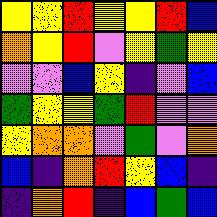[["yellow", "yellow", "red", "yellow", "yellow", "red", "blue"], ["orange", "yellow", "red", "violet", "yellow", "green", "yellow"], ["violet", "violet", "blue", "yellow", "indigo", "violet", "blue"], ["green", "yellow", "yellow", "green", "red", "violet", "violet"], ["yellow", "orange", "orange", "violet", "green", "violet", "orange"], ["blue", "indigo", "orange", "red", "yellow", "blue", "indigo"], ["indigo", "orange", "red", "indigo", "blue", "green", "blue"]]